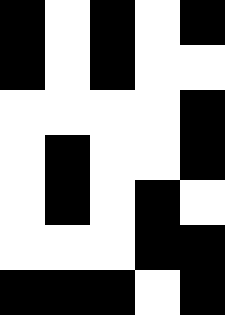[["black", "white", "black", "white", "black"], ["black", "white", "black", "white", "white"], ["white", "white", "white", "white", "black"], ["white", "black", "white", "white", "black"], ["white", "black", "white", "black", "white"], ["white", "white", "white", "black", "black"], ["black", "black", "black", "white", "black"]]